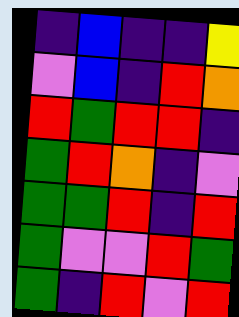[["indigo", "blue", "indigo", "indigo", "yellow"], ["violet", "blue", "indigo", "red", "orange"], ["red", "green", "red", "red", "indigo"], ["green", "red", "orange", "indigo", "violet"], ["green", "green", "red", "indigo", "red"], ["green", "violet", "violet", "red", "green"], ["green", "indigo", "red", "violet", "red"]]